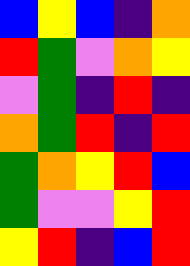[["blue", "yellow", "blue", "indigo", "orange"], ["red", "green", "violet", "orange", "yellow"], ["violet", "green", "indigo", "red", "indigo"], ["orange", "green", "red", "indigo", "red"], ["green", "orange", "yellow", "red", "blue"], ["green", "violet", "violet", "yellow", "red"], ["yellow", "red", "indigo", "blue", "red"]]